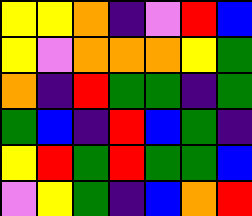[["yellow", "yellow", "orange", "indigo", "violet", "red", "blue"], ["yellow", "violet", "orange", "orange", "orange", "yellow", "green"], ["orange", "indigo", "red", "green", "green", "indigo", "green"], ["green", "blue", "indigo", "red", "blue", "green", "indigo"], ["yellow", "red", "green", "red", "green", "green", "blue"], ["violet", "yellow", "green", "indigo", "blue", "orange", "red"]]